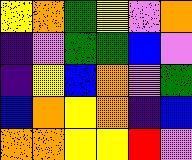[["yellow", "orange", "green", "yellow", "violet", "orange"], ["indigo", "violet", "green", "green", "blue", "violet"], ["indigo", "yellow", "blue", "orange", "violet", "green"], ["blue", "orange", "yellow", "orange", "indigo", "blue"], ["orange", "orange", "yellow", "yellow", "red", "violet"]]